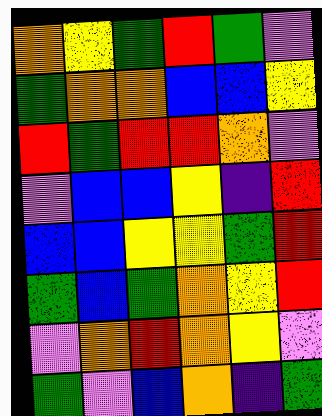[["orange", "yellow", "green", "red", "green", "violet"], ["green", "orange", "orange", "blue", "blue", "yellow"], ["red", "green", "red", "red", "orange", "violet"], ["violet", "blue", "blue", "yellow", "indigo", "red"], ["blue", "blue", "yellow", "yellow", "green", "red"], ["green", "blue", "green", "orange", "yellow", "red"], ["violet", "orange", "red", "orange", "yellow", "violet"], ["green", "violet", "blue", "orange", "indigo", "green"]]